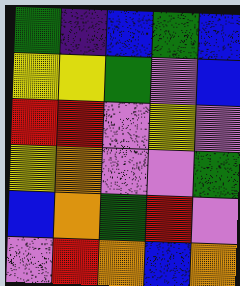[["green", "indigo", "blue", "green", "blue"], ["yellow", "yellow", "green", "violet", "blue"], ["red", "red", "violet", "yellow", "violet"], ["yellow", "orange", "violet", "violet", "green"], ["blue", "orange", "green", "red", "violet"], ["violet", "red", "orange", "blue", "orange"]]